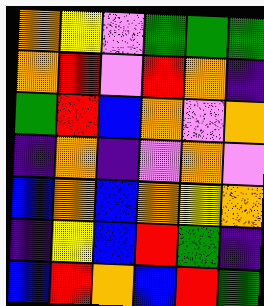[["orange", "yellow", "violet", "green", "green", "green"], ["orange", "red", "violet", "red", "orange", "indigo"], ["green", "red", "blue", "orange", "violet", "orange"], ["indigo", "orange", "indigo", "violet", "orange", "violet"], ["blue", "orange", "blue", "orange", "yellow", "orange"], ["indigo", "yellow", "blue", "red", "green", "indigo"], ["blue", "red", "orange", "blue", "red", "green"]]